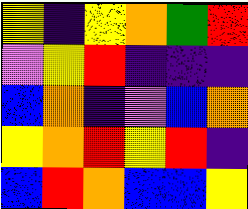[["yellow", "indigo", "yellow", "orange", "green", "red"], ["violet", "yellow", "red", "indigo", "indigo", "indigo"], ["blue", "orange", "indigo", "violet", "blue", "orange"], ["yellow", "orange", "red", "yellow", "red", "indigo"], ["blue", "red", "orange", "blue", "blue", "yellow"]]